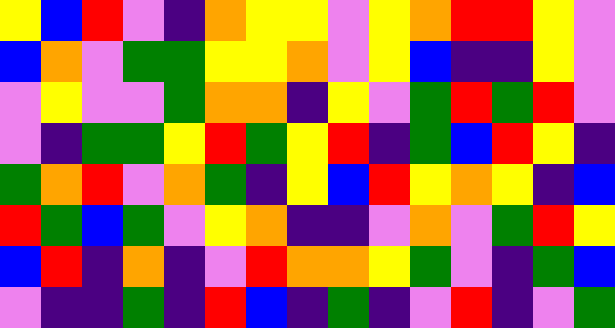[["yellow", "blue", "red", "violet", "indigo", "orange", "yellow", "yellow", "violet", "yellow", "orange", "red", "red", "yellow", "violet"], ["blue", "orange", "violet", "green", "green", "yellow", "yellow", "orange", "violet", "yellow", "blue", "indigo", "indigo", "yellow", "violet"], ["violet", "yellow", "violet", "violet", "green", "orange", "orange", "indigo", "yellow", "violet", "green", "red", "green", "red", "violet"], ["violet", "indigo", "green", "green", "yellow", "red", "green", "yellow", "red", "indigo", "green", "blue", "red", "yellow", "indigo"], ["green", "orange", "red", "violet", "orange", "green", "indigo", "yellow", "blue", "red", "yellow", "orange", "yellow", "indigo", "blue"], ["red", "green", "blue", "green", "violet", "yellow", "orange", "indigo", "indigo", "violet", "orange", "violet", "green", "red", "yellow"], ["blue", "red", "indigo", "orange", "indigo", "violet", "red", "orange", "orange", "yellow", "green", "violet", "indigo", "green", "blue"], ["violet", "indigo", "indigo", "green", "indigo", "red", "blue", "indigo", "green", "indigo", "violet", "red", "indigo", "violet", "green"]]